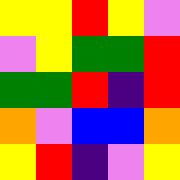[["yellow", "yellow", "red", "yellow", "violet"], ["violet", "yellow", "green", "green", "red"], ["green", "green", "red", "indigo", "red"], ["orange", "violet", "blue", "blue", "orange"], ["yellow", "red", "indigo", "violet", "yellow"]]